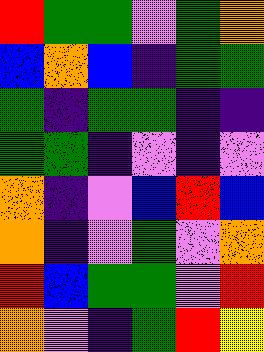[["red", "green", "green", "violet", "green", "orange"], ["blue", "orange", "blue", "indigo", "green", "green"], ["green", "indigo", "green", "green", "indigo", "indigo"], ["green", "green", "indigo", "violet", "indigo", "violet"], ["orange", "indigo", "violet", "blue", "red", "blue"], ["orange", "indigo", "violet", "green", "violet", "orange"], ["red", "blue", "green", "green", "violet", "red"], ["orange", "violet", "indigo", "green", "red", "yellow"]]